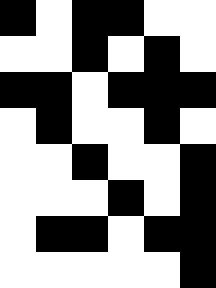[["black", "white", "black", "black", "white", "white"], ["white", "white", "black", "white", "black", "white"], ["black", "black", "white", "black", "black", "black"], ["white", "black", "white", "white", "black", "white"], ["white", "white", "black", "white", "white", "black"], ["white", "white", "white", "black", "white", "black"], ["white", "black", "black", "white", "black", "black"], ["white", "white", "white", "white", "white", "black"]]